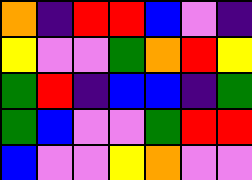[["orange", "indigo", "red", "red", "blue", "violet", "indigo"], ["yellow", "violet", "violet", "green", "orange", "red", "yellow"], ["green", "red", "indigo", "blue", "blue", "indigo", "green"], ["green", "blue", "violet", "violet", "green", "red", "red"], ["blue", "violet", "violet", "yellow", "orange", "violet", "violet"]]